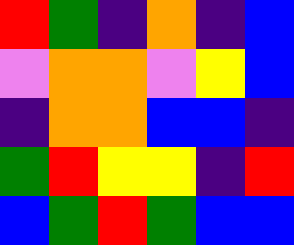[["red", "green", "indigo", "orange", "indigo", "blue"], ["violet", "orange", "orange", "violet", "yellow", "blue"], ["indigo", "orange", "orange", "blue", "blue", "indigo"], ["green", "red", "yellow", "yellow", "indigo", "red"], ["blue", "green", "red", "green", "blue", "blue"]]